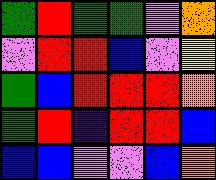[["green", "red", "green", "green", "violet", "orange"], ["violet", "red", "red", "blue", "violet", "yellow"], ["green", "blue", "red", "red", "red", "orange"], ["green", "red", "indigo", "red", "red", "blue"], ["blue", "blue", "violet", "violet", "blue", "orange"]]